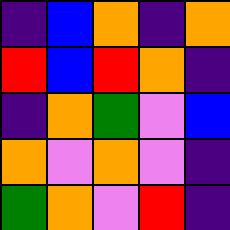[["indigo", "blue", "orange", "indigo", "orange"], ["red", "blue", "red", "orange", "indigo"], ["indigo", "orange", "green", "violet", "blue"], ["orange", "violet", "orange", "violet", "indigo"], ["green", "orange", "violet", "red", "indigo"]]